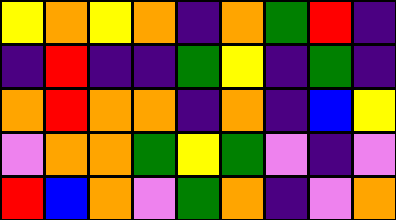[["yellow", "orange", "yellow", "orange", "indigo", "orange", "green", "red", "indigo"], ["indigo", "red", "indigo", "indigo", "green", "yellow", "indigo", "green", "indigo"], ["orange", "red", "orange", "orange", "indigo", "orange", "indigo", "blue", "yellow"], ["violet", "orange", "orange", "green", "yellow", "green", "violet", "indigo", "violet"], ["red", "blue", "orange", "violet", "green", "orange", "indigo", "violet", "orange"]]